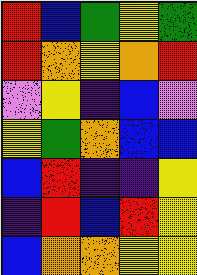[["red", "blue", "green", "yellow", "green"], ["red", "orange", "yellow", "orange", "red"], ["violet", "yellow", "indigo", "blue", "violet"], ["yellow", "green", "orange", "blue", "blue"], ["blue", "red", "indigo", "indigo", "yellow"], ["indigo", "red", "blue", "red", "yellow"], ["blue", "orange", "orange", "yellow", "yellow"]]